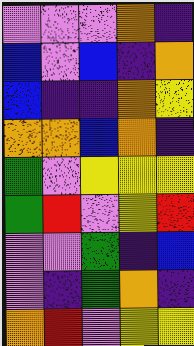[["violet", "violet", "violet", "orange", "indigo"], ["blue", "violet", "blue", "indigo", "orange"], ["blue", "indigo", "indigo", "orange", "yellow"], ["orange", "orange", "blue", "orange", "indigo"], ["green", "violet", "yellow", "yellow", "yellow"], ["green", "red", "violet", "yellow", "red"], ["violet", "violet", "green", "indigo", "blue"], ["violet", "indigo", "green", "orange", "indigo"], ["orange", "red", "violet", "yellow", "yellow"]]